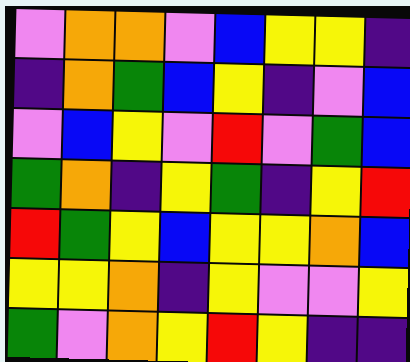[["violet", "orange", "orange", "violet", "blue", "yellow", "yellow", "indigo"], ["indigo", "orange", "green", "blue", "yellow", "indigo", "violet", "blue"], ["violet", "blue", "yellow", "violet", "red", "violet", "green", "blue"], ["green", "orange", "indigo", "yellow", "green", "indigo", "yellow", "red"], ["red", "green", "yellow", "blue", "yellow", "yellow", "orange", "blue"], ["yellow", "yellow", "orange", "indigo", "yellow", "violet", "violet", "yellow"], ["green", "violet", "orange", "yellow", "red", "yellow", "indigo", "indigo"]]